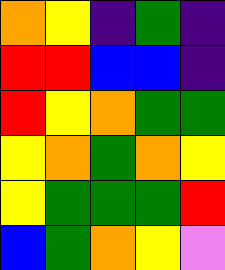[["orange", "yellow", "indigo", "green", "indigo"], ["red", "red", "blue", "blue", "indigo"], ["red", "yellow", "orange", "green", "green"], ["yellow", "orange", "green", "orange", "yellow"], ["yellow", "green", "green", "green", "red"], ["blue", "green", "orange", "yellow", "violet"]]